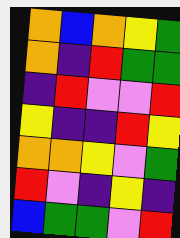[["orange", "blue", "orange", "yellow", "green"], ["orange", "indigo", "red", "green", "green"], ["indigo", "red", "violet", "violet", "red"], ["yellow", "indigo", "indigo", "red", "yellow"], ["orange", "orange", "yellow", "violet", "green"], ["red", "violet", "indigo", "yellow", "indigo"], ["blue", "green", "green", "violet", "red"]]